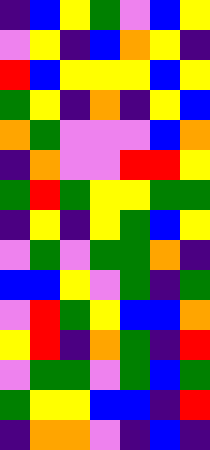[["indigo", "blue", "yellow", "green", "violet", "blue", "yellow"], ["violet", "yellow", "indigo", "blue", "orange", "yellow", "indigo"], ["red", "blue", "yellow", "yellow", "yellow", "blue", "yellow"], ["green", "yellow", "indigo", "orange", "indigo", "yellow", "blue"], ["orange", "green", "violet", "violet", "violet", "blue", "orange"], ["indigo", "orange", "violet", "violet", "red", "red", "yellow"], ["green", "red", "green", "yellow", "yellow", "green", "green"], ["indigo", "yellow", "indigo", "yellow", "green", "blue", "yellow"], ["violet", "green", "violet", "green", "green", "orange", "indigo"], ["blue", "blue", "yellow", "violet", "green", "indigo", "green"], ["violet", "red", "green", "yellow", "blue", "blue", "orange"], ["yellow", "red", "indigo", "orange", "green", "indigo", "red"], ["violet", "green", "green", "violet", "green", "blue", "green"], ["green", "yellow", "yellow", "blue", "blue", "indigo", "red"], ["indigo", "orange", "orange", "violet", "indigo", "blue", "indigo"]]